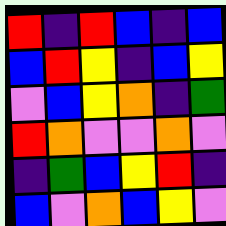[["red", "indigo", "red", "blue", "indigo", "blue"], ["blue", "red", "yellow", "indigo", "blue", "yellow"], ["violet", "blue", "yellow", "orange", "indigo", "green"], ["red", "orange", "violet", "violet", "orange", "violet"], ["indigo", "green", "blue", "yellow", "red", "indigo"], ["blue", "violet", "orange", "blue", "yellow", "violet"]]